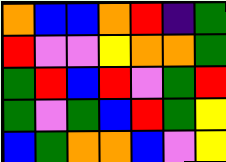[["orange", "blue", "blue", "orange", "red", "indigo", "green"], ["red", "violet", "violet", "yellow", "orange", "orange", "green"], ["green", "red", "blue", "red", "violet", "green", "red"], ["green", "violet", "green", "blue", "red", "green", "yellow"], ["blue", "green", "orange", "orange", "blue", "violet", "yellow"]]